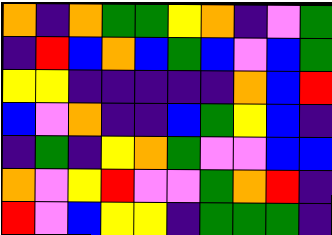[["orange", "indigo", "orange", "green", "green", "yellow", "orange", "indigo", "violet", "green"], ["indigo", "red", "blue", "orange", "blue", "green", "blue", "violet", "blue", "green"], ["yellow", "yellow", "indigo", "indigo", "indigo", "indigo", "indigo", "orange", "blue", "red"], ["blue", "violet", "orange", "indigo", "indigo", "blue", "green", "yellow", "blue", "indigo"], ["indigo", "green", "indigo", "yellow", "orange", "green", "violet", "violet", "blue", "blue"], ["orange", "violet", "yellow", "red", "violet", "violet", "green", "orange", "red", "indigo"], ["red", "violet", "blue", "yellow", "yellow", "indigo", "green", "green", "green", "indigo"]]